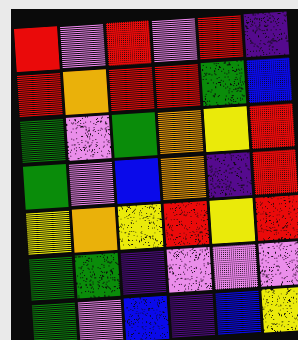[["red", "violet", "red", "violet", "red", "indigo"], ["red", "orange", "red", "red", "green", "blue"], ["green", "violet", "green", "orange", "yellow", "red"], ["green", "violet", "blue", "orange", "indigo", "red"], ["yellow", "orange", "yellow", "red", "yellow", "red"], ["green", "green", "indigo", "violet", "violet", "violet"], ["green", "violet", "blue", "indigo", "blue", "yellow"]]